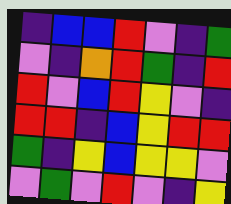[["indigo", "blue", "blue", "red", "violet", "indigo", "green"], ["violet", "indigo", "orange", "red", "green", "indigo", "red"], ["red", "violet", "blue", "red", "yellow", "violet", "indigo"], ["red", "red", "indigo", "blue", "yellow", "red", "red"], ["green", "indigo", "yellow", "blue", "yellow", "yellow", "violet"], ["violet", "green", "violet", "red", "violet", "indigo", "yellow"]]